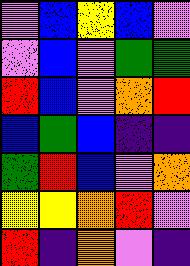[["violet", "blue", "yellow", "blue", "violet"], ["violet", "blue", "violet", "green", "green"], ["red", "blue", "violet", "orange", "red"], ["blue", "green", "blue", "indigo", "indigo"], ["green", "red", "blue", "violet", "orange"], ["yellow", "yellow", "orange", "red", "violet"], ["red", "indigo", "orange", "violet", "indigo"]]